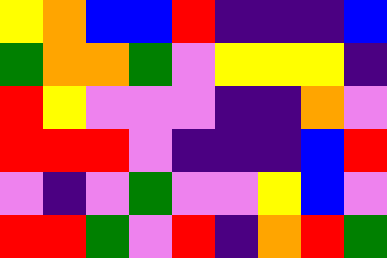[["yellow", "orange", "blue", "blue", "red", "indigo", "indigo", "indigo", "blue"], ["green", "orange", "orange", "green", "violet", "yellow", "yellow", "yellow", "indigo"], ["red", "yellow", "violet", "violet", "violet", "indigo", "indigo", "orange", "violet"], ["red", "red", "red", "violet", "indigo", "indigo", "indigo", "blue", "red"], ["violet", "indigo", "violet", "green", "violet", "violet", "yellow", "blue", "violet"], ["red", "red", "green", "violet", "red", "indigo", "orange", "red", "green"]]